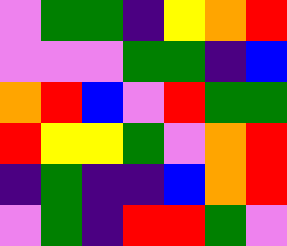[["violet", "green", "green", "indigo", "yellow", "orange", "red"], ["violet", "violet", "violet", "green", "green", "indigo", "blue"], ["orange", "red", "blue", "violet", "red", "green", "green"], ["red", "yellow", "yellow", "green", "violet", "orange", "red"], ["indigo", "green", "indigo", "indigo", "blue", "orange", "red"], ["violet", "green", "indigo", "red", "red", "green", "violet"]]